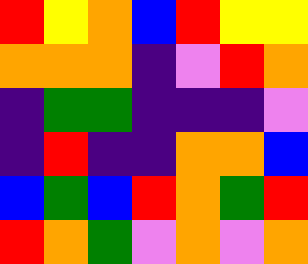[["red", "yellow", "orange", "blue", "red", "yellow", "yellow"], ["orange", "orange", "orange", "indigo", "violet", "red", "orange"], ["indigo", "green", "green", "indigo", "indigo", "indigo", "violet"], ["indigo", "red", "indigo", "indigo", "orange", "orange", "blue"], ["blue", "green", "blue", "red", "orange", "green", "red"], ["red", "orange", "green", "violet", "orange", "violet", "orange"]]